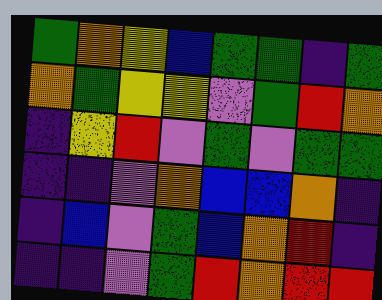[["green", "orange", "yellow", "blue", "green", "green", "indigo", "green"], ["orange", "green", "yellow", "yellow", "violet", "green", "red", "orange"], ["indigo", "yellow", "red", "violet", "green", "violet", "green", "green"], ["indigo", "indigo", "violet", "orange", "blue", "blue", "orange", "indigo"], ["indigo", "blue", "violet", "green", "blue", "orange", "red", "indigo"], ["indigo", "indigo", "violet", "green", "red", "orange", "red", "red"]]